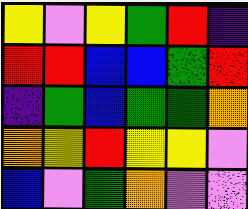[["yellow", "violet", "yellow", "green", "red", "indigo"], ["red", "red", "blue", "blue", "green", "red"], ["indigo", "green", "blue", "green", "green", "orange"], ["orange", "yellow", "red", "yellow", "yellow", "violet"], ["blue", "violet", "green", "orange", "violet", "violet"]]